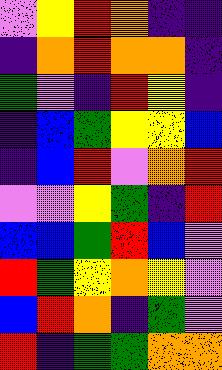[["violet", "yellow", "red", "orange", "indigo", "indigo"], ["indigo", "orange", "red", "orange", "orange", "indigo"], ["green", "violet", "indigo", "red", "yellow", "indigo"], ["indigo", "blue", "green", "yellow", "yellow", "blue"], ["indigo", "blue", "red", "violet", "orange", "red"], ["violet", "violet", "yellow", "green", "indigo", "red"], ["blue", "blue", "green", "red", "blue", "violet"], ["red", "green", "yellow", "orange", "yellow", "violet"], ["blue", "red", "orange", "indigo", "green", "violet"], ["red", "indigo", "green", "green", "orange", "orange"]]